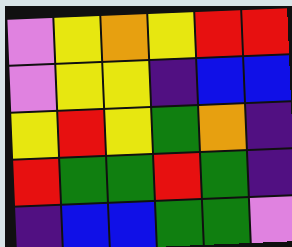[["violet", "yellow", "orange", "yellow", "red", "red"], ["violet", "yellow", "yellow", "indigo", "blue", "blue"], ["yellow", "red", "yellow", "green", "orange", "indigo"], ["red", "green", "green", "red", "green", "indigo"], ["indigo", "blue", "blue", "green", "green", "violet"]]